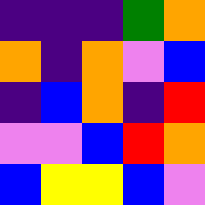[["indigo", "indigo", "indigo", "green", "orange"], ["orange", "indigo", "orange", "violet", "blue"], ["indigo", "blue", "orange", "indigo", "red"], ["violet", "violet", "blue", "red", "orange"], ["blue", "yellow", "yellow", "blue", "violet"]]